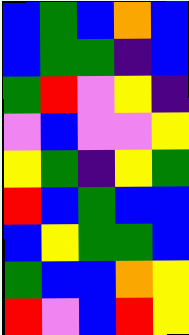[["blue", "green", "blue", "orange", "blue"], ["blue", "green", "green", "indigo", "blue"], ["green", "red", "violet", "yellow", "indigo"], ["violet", "blue", "violet", "violet", "yellow"], ["yellow", "green", "indigo", "yellow", "green"], ["red", "blue", "green", "blue", "blue"], ["blue", "yellow", "green", "green", "blue"], ["green", "blue", "blue", "orange", "yellow"], ["red", "violet", "blue", "red", "yellow"]]